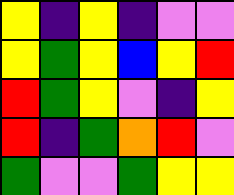[["yellow", "indigo", "yellow", "indigo", "violet", "violet"], ["yellow", "green", "yellow", "blue", "yellow", "red"], ["red", "green", "yellow", "violet", "indigo", "yellow"], ["red", "indigo", "green", "orange", "red", "violet"], ["green", "violet", "violet", "green", "yellow", "yellow"]]